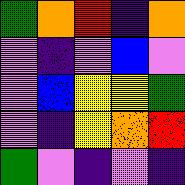[["green", "orange", "red", "indigo", "orange"], ["violet", "indigo", "violet", "blue", "violet"], ["violet", "blue", "yellow", "yellow", "green"], ["violet", "indigo", "yellow", "orange", "red"], ["green", "violet", "indigo", "violet", "indigo"]]